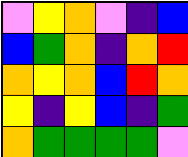[["violet", "yellow", "orange", "violet", "indigo", "blue"], ["blue", "green", "orange", "indigo", "orange", "red"], ["orange", "yellow", "orange", "blue", "red", "orange"], ["yellow", "indigo", "yellow", "blue", "indigo", "green"], ["orange", "green", "green", "green", "green", "violet"]]